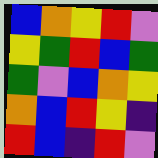[["blue", "orange", "yellow", "red", "violet"], ["yellow", "green", "red", "blue", "green"], ["green", "violet", "blue", "orange", "yellow"], ["orange", "blue", "red", "yellow", "indigo"], ["red", "blue", "indigo", "red", "violet"]]